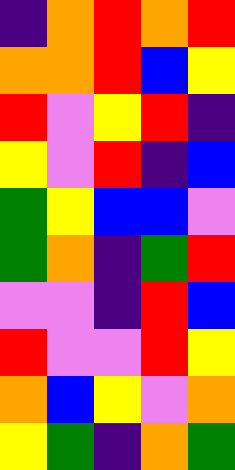[["indigo", "orange", "red", "orange", "red"], ["orange", "orange", "red", "blue", "yellow"], ["red", "violet", "yellow", "red", "indigo"], ["yellow", "violet", "red", "indigo", "blue"], ["green", "yellow", "blue", "blue", "violet"], ["green", "orange", "indigo", "green", "red"], ["violet", "violet", "indigo", "red", "blue"], ["red", "violet", "violet", "red", "yellow"], ["orange", "blue", "yellow", "violet", "orange"], ["yellow", "green", "indigo", "orange", "green"]]